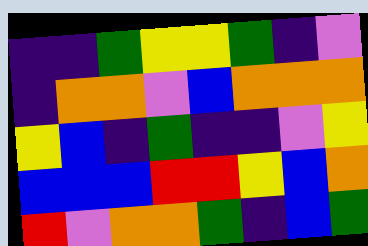[["indigo", "indigo", "green", "yellow", "yellow", "green", "indigo", "violet"], ["indigo", "orange", "orange", "violet", "blue", "orange", "orange", "orange"], ["yellow", "blue", "indigo", "green", "indigo", "indigo", "violet", "yellow"], ["blue", "blue", "blue", "red", "red", "yellow", "blue", "orange"], ["red", "violet", "orange", "orange", "green", "indigo", "blue", "green"]]